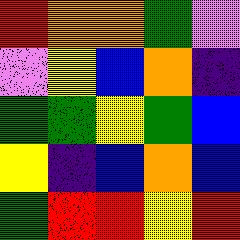[["red", "orange", "orange", "green", "violet"], ["violet", "yellow", "blue", "orange", "indigo"], ["green", "green", "yellow", "green", "blue"], ["yellow", "indigo", "blue", "orange", "blue"], ["green", "red", "red", "yellow", "red"]]